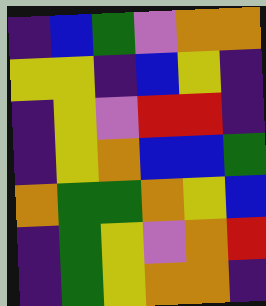[["indigo", "blue", "green", "violet", "orange", "orange"], ["yellow", "yellow", "indigo", "blue", "yellow", "indigo"], ["indigo", "yellow", "violet", "red", "red", "indigo"], ["indigo", "yellow", "orange", "blue", "blue", "green"], ["orange", "green", "green", "orange", "yellow", "blue"], ["indigo", "green", "yellow", "violet", "orange", "red"], ["indigo", "green", "yellow", "orange", "orange", "indigo"]]